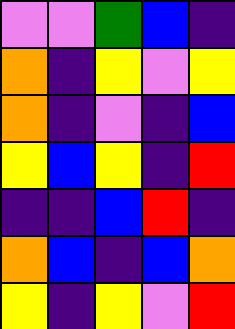[["violet", "violet", "green", "blue", "indigo"], ["orange", "indigo", "yellow", "violet", "yellow"], ["orange", "indigo", "violet", "indigo", "blue"], ["yellow", "blue", "yellow", "indigo", "red"], ["indigo", "indigo", "blue", "red", "indigo"], ["orange", "blue", "indigo", "blue", "orange"], ["yellow", "indigo", "yellow", "violet", "red"]]